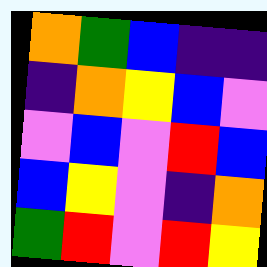[["orange", "green", "blue", "indigo", "indigo"], ["indigo", "orange", "yellow", "blue", "violet"], ["violet", "blue", "violet", "red", "blue"], ["blue", "yellow", "violet", "indigo", "orange"], ["green", "red", "violet", "red", "yellow"]]